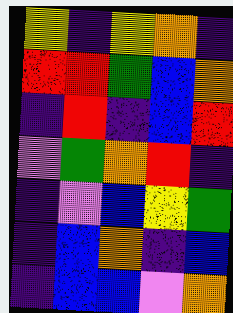[["yellow", "indigo", "yellow", "orange", "indigo"], ["red", "red", "green", "blue", "orange"], ["indigo", "red", "indigo", "blue", "red"], ["violet", "green", "orange", "red", "indigo"], ["indigo", "violet", "blue", "yellow", "green"], ["indigo", "blue", "orange", "indigo", "blue"], ["indigo", "blue", "blue", "violet", "orange"]]